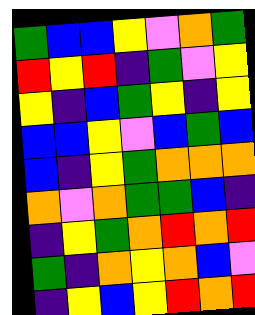[["green", "blue", "blue", "yellow", "violet", "orange", "green"], ["red", "yellow", "red", "indigo", "green", "violet", "yellow"], ["yellow", "indigo", "blue", "green", "yellow", "indigo", "yellow"], ["blue", "blue", "yellow", "violet", "blue", "green", "blue"], ["blue", "indigo", "yellow", "green", "orange", "orange", "orange"], ["orange", "violet", "orange", "green", "green", "blue", "indigo"], ["indigo", "yellow", "green", "orange", "red", "orange", "red"], ["green", "indigo", "orange", "yellow", "orange", "blue", "violet"], ["indigo", "yellow", "blue", "yellow", "red", "orange", "red"]]